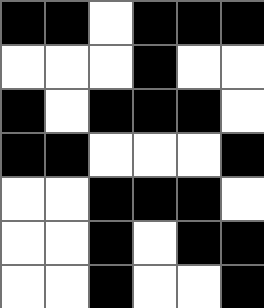[["black", "black", "white", "black", "black", "black"], ["white", "white", "white", "black", "white", "white"], ["black", "white", "black", "black", "black", "white"], ["black", "black", "white", "white", "white", "black"], ["white", "white", "black", "black", "black", "white"], ["white", "white", "black", "white", "black", "black"], ["white", "white", "black", "white", "white", "black"]]